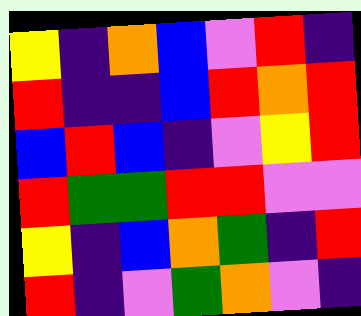[["yellow", "indigo", "orange", "blue", "violet", "red", "indigo"], ["red", "indigo", "indigo", "blue", "red", "orange", "red"], ["blue", "red", "blue", "indigo", "violet", "yellow", "red"], ["red", "green", "green", "red", "red", "violet", "violet"], ["yellow", "indigo", "blue", "orange", "green", "indigo", "red"], ["red", "indigo", "violet", "green", "orange", "violet", "indigo"]]